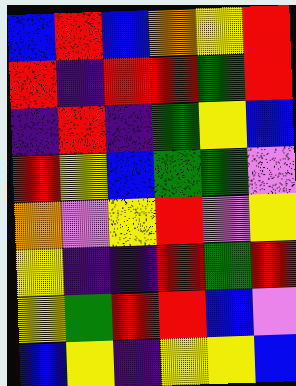[["blue", "red", "blue", "orange", "yellow", "red"], ["red", "indigo", "red", "red", "green", "red"], ["indigo", "red", "indigo", "green", "yellow", "blue"], ["red", "yellow", "blue", "green", "green", "violet"], ["orange", "violet", "yellow", "red", "violet", "yellow"], ["yellow", "indigo", "indigo", "red", "green", "red"], ["yellow", "green", "red", "red", "blue", "violet"], ["blue", "yellow", "indigo", "yellow", "yellow", "blue"]]